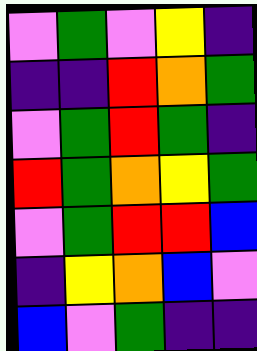[["violet", "green", "violet", "yellow", "indigo"], ["indigo", "indigo", "red", "orange", "green"], ["violet", "green", "red", "green", "indigo"], ["red", "green", "orange", "yellow", "green"], ["violet", "green", "red", "red", "blue"], ["indigo", "yellow", "orange", "blue", "violet"], ["blue", "violet", "green", "indigo", "indigo"]]